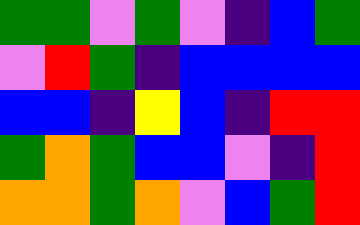[["green", "green", "violet", "green", "violet", "indigo", "blue", "green"], ["violet", "red", "green", "indigo", "blue", "blue", "blue", "blue"], ["blue", "blue", "indigo", "yellow", "blue", "indigo", "red", "red"], ["green", "orange", "green", "blue", "blue", "violet", "indigo", "red"], ["orange", "orange", "green", "orange", "violet", "blue", "green", "red"]]